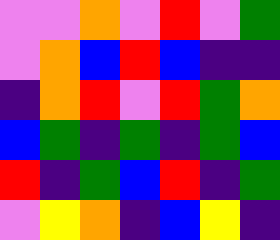[["violet", "violet", "orange", "violet", "red", "violet", "green"], ["violet", "orange", "blue", "red", "blue", "indigo", "indigo"], ["indigo", "orange", "red", "violet", "red", "green", "orange"], ["blue", "green", "indigo", "green", "indigo", "green", "blue"], ["red", "indigo", "green", "blue", "red", "indigo", "green"], ["violet", "yellow", "orange", "indigo", "blue", "yellow", "indigo"]]